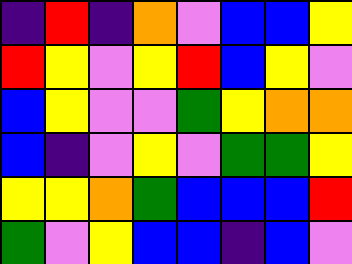[["indigo", "red", "indigo", "orange", "violet", "blue", "blue", "yellow"], ["red", "yellow", "violet", "yellow", "red", "blue", "yellow", "violet"], ["blue", "yellow", "violet", "violet", "green", "yellow", "orange", "orange"], ["blue", "indigo", "violet", "yellow", "violet", "green", "green", "yellow"], ["yellow", "yellow", "orange", "green", "blue", "blue", "blue", "red"], ["green", "violet", "yellow", "blue", "blue", "indigo", "blue", "violet"]]